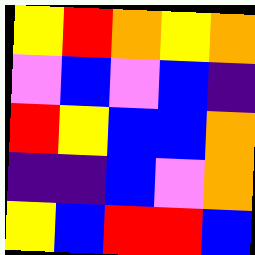[["yellow", "red", "orange", "yellow", "orange"], ["violet", "blue", "violet", "blue", "indigo"], ["red", "yellow", "blue", "blue", "orange"], ["indigo", "indigo", "blue", "violet", "orange"], ["yellow", "blue", "red", "red", "blue"]]